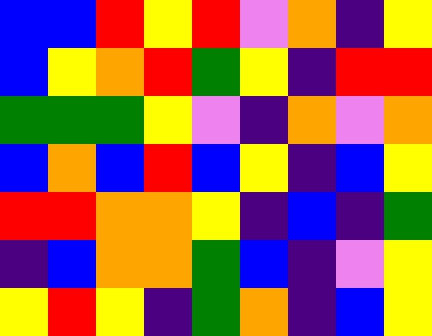[["blue", "blue", "red", "yellow", "red", "violet", "orange", "indigo", "yellow"], ["blue", "yellow", "orange", "red", "green", "yellow", "indigo", "red", "red"], ["green", "green", "green", "yellow", "violet", "indigo", "orange", "violet", "orange"], ["blue", "orange", "blue", "red", "blue", "yellow", "indigo", "blue", "yellow"], ["red", "red", "orange", "orange", "yellow", "indigo", "blue", "indigo", "green"], ["indigo", "blue", "orange", "orange", "green", "blue", "indigo", "violet", "yellow"], ["yellow", "red", "yellow", "indigo", "green", "orange", "indigo", "blue", "yellow"]]